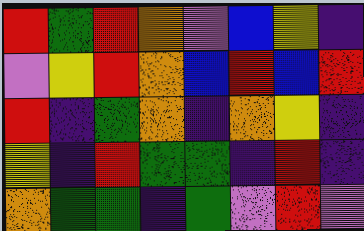[["red", "green", "red", "orange", "violet", "blue", "yellow", "indigo"], ["violet", "yellow", "red", "orange", "blue", "red", "blue", "red"], ["red", "indigo", "green", "orange", "indigo", "orange", "yellow", "indigo"], ["yellow", "indigo", "red", "green", "green", "indigo", "red", "indigo"], ["orange", "green", "green", "indigo", "green", "violet", "red", "violet"]]